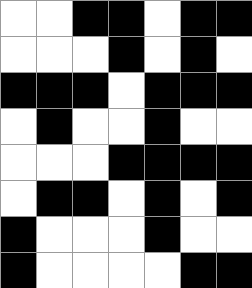[["white", "white", "black", "black", "white", "black", "black"], ["white", "white", "white", "black", "white", "black", "white"], ["black", "black", "black", "white", "black", "black", "black"], ["white", "black", "white", "white", "black", "white", "white"], ["white", "white", "white", "black", "black", "black", "black"], ["white", "black", "black", "white", "black", "white", "black"], ["black", "white", "white", "white", "black", "white", "white"], ["black", "white", "white", "white", "white", "black", "black"]]